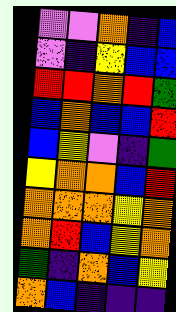[["violet", "violet", "orange", "indigo", "blue"], ["violet", "indigo", "yellow", "blue", "blue"], ["red", "red", "orange", "red", "green"], ["blue", "orange", "blue", "blue", "red"], ["blue", "yellow", "violet", "indigo", "green"], ["yellow", "orange", "orange", "blue", "red"], ["orange", "orange", "orange", "yellow", "orange"], ["orange", "red", "blue", "yellow", "orange"], ["green", "indigo", "orange", "blue", "yellow"], ["orange", "blue", "indigo", "indigo", "indigo"]]